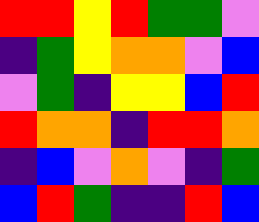[["red", "red", "yellow", "red", "green", "green", "violet"], ["indigo", "green", "yellow", "orange", "orange", "violet", "blue"], ["violet", "green", "indigo", "yellow", "yellow", "blue", "red"], ["red", "orange", "orange", "indigo", "red", "red", "orange"], ["indigo", "blue", "violet", "orange", "violet", "indigo", "green"], ["blue", "red", "green", "indigo", "indigo", "red", "blue"]]